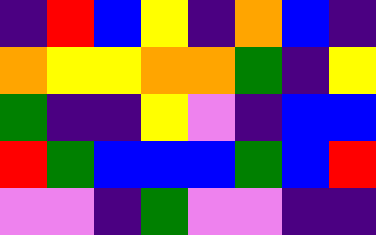[["indigo", "red", "blue", "yellow", "indigo", "orange", "blue", "indigo"], ["orange", "yellow", "yellow", "orange", "orange", "green", "indigo", "yellow"], ["green", "indigo", "indigo", "yellow", "violet", "indigo", "blue", "blue"], ["red", "green", "blue", "blue", "blue", "green", "blue", "red"], ["violet", "violet", "indigo", "green", "violet", "violet", "indigo", "indigo"]]